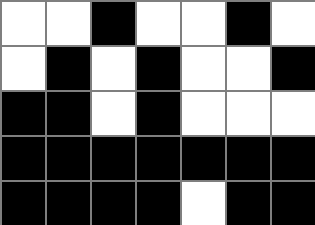[["white", "white", "black", "white", "white", "black", "white"], ["white", "black", "white", "black", "white", "white", "black"], ["black", "black", "white", "black", "white", "white", "white"], ["black", "black", "black", "black", "black", "black", "black"], ["black", "black", "black", "black", "white", "black", "black"]]